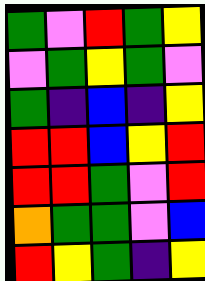[["green", "violet", "red", "green", "yellow"], ["violet", "green", "yellow", "green", "violet"], ["green", "indigo", "blue", "indigo", "yellow"], ["red", "red", "blue", "yellow", "red"], ["red", "red", "green", "violet", "red"], ["orange", "green", "green", "violet", "blue"], ["red", "yellow", "green", "indigo", "yellow"]]